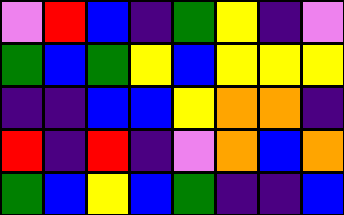[["violet", "red", "blue", "indigo", "green", "yellow", "indigo", "violet"], ["green", "blue", "green", "yellow", "blue", "yellow", "yellow", "yellow"], ["indigo", "indigo", "blue", "blue", "yellow", "orange", "orange", "indigo"], ["red", "indigo", "red", "indigo", "violet", "orange", "blue", "orange"], ["green", "blue", "yellow", "blue", "green", "indigo", "indigo", "blue"]]